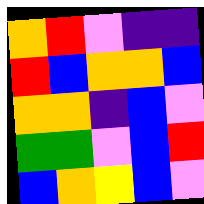[["orange", "red", "violet", "indigo", "indigo"], ["red", "blue", "orange", "orange", "blue"], ["orange", "orange", "indigo", "blue", "violet"], ["green", "green", "violet", "blue", "red"], ["blue", "orange", "yellow", "blue", "violet"]]